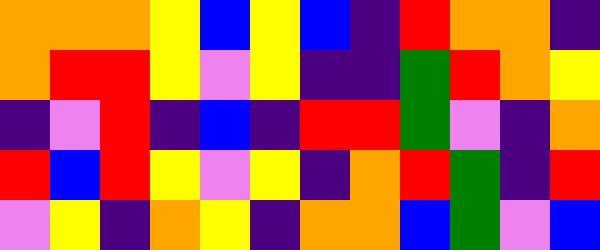[["orange", "orange", "orange", "yellow", "blue", "yellow", "blue", "indigo", "red", "orange", "orange", "indigo"], ["orange", "red", "red", "yellow", "violet", "yellow", "indigo", "indigo", "green", "red", "orange", "yellow"], ["indigo", "violet", "red", "indigo", "blue", "indigo", "red", "red", "green", "violet", "indigo", "orange"], ["red", "blue", "red", "yellow", "violet", "yellow", "indigo", "orange", "red", "green", "indigo", "red"], ["violet", "yellow", "indigo", "orange", "yellow", "indigo", "orange", "orange", "blue", "green", "violet", "blue"]]